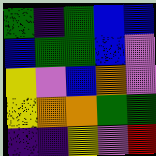[["green", "indigo", "green", "blue", "blue"], ["blue", "green", "green", "blue", "violet"], ["yellow", "violet", "blue", "orange", "violet"], ["yellow", "orange", "orange", "green", "green"], ["indigo", "indigo", "yellow", "violet", "red"]]